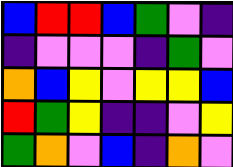[["blue", "red", "red", "blue", "green", "violet", "indigo"], ["indigo", "violet", "violet", "violet", "indigo", "green", "violet"], ["orange", "blue", "yellow", "violet", "yellow", "yellow", "blue"], ["red", "green", "yellow", "indigo", "indigo", "violet", "yellow"], ["green", "orange", "violet", "blue", "indigo", "orange", "violet"]]